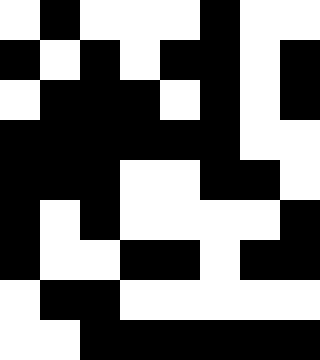[["white", "black", "white", "white", "white", "black", "white", "white"], ["black", "white", "black", "white", "black", "black", "white", "black"], ["white", "black", "black", "black", "white", "black", "white", "black"], ["black", "black", "black", "black", "black", "black", "white", "white"], ["black", "black", "black", "white", "white", "black", "black", "white"], ["black", "white", "black", "white", "white", "white", "white", "black"], ["black", "white", "white", "black", "black", "white", "black", "black"], ["white", "black", "black", "white", "white", "white", "white", "white"], ["white", "white", "black", "black", "black", "black", "black", "black"]]